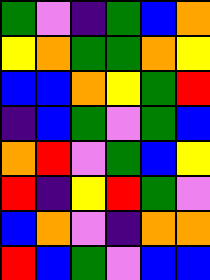[["green", "violet", "indigo", "green", "blue", "orange"], ["yellow", "orange", "green", "green", "orange", "yellow"], ["blue", "blue", "orange", "yellow", "green", "red"], ["indigo", "blue", "green", "violet", "green", "blue"], ["orange", "red", "violet", "green", "blue", "yellow"], ["red", "indigo", "yellow", "red", "green", "violet"], ["blue", "orange", "violet", "indigo", "orange", "orange"], ["red", "blue", "green", "violet", "blue", "blue"]]